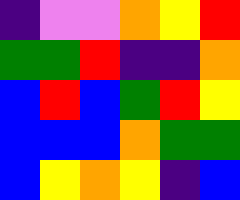[["indigo", "violet", "violet", "orange", "yellow", "red"], ["green", "green", "red", "indigo", "indigo", "orange"], ["blue", "red", "blue", "green", "red", "yellow"], ["blue", "blue", "blue", "orange", "green", "green"], ["blue", "yellow", "orange", "yellow", "indigo", "blue"]]